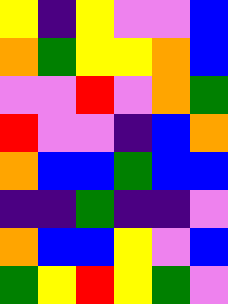[["yellow", "indigo", "yellow", "violet", "violet", "blue"], ["orange", "green", "yellow", "yellow", "orange", "blue"], ["violet", "violet", "red", "violet", "orange", "green"], ["red", "violet", "violet", "indigo", "blue", "orange"], ["orange", "blue", "blue", "green", "blue", "blue"], ["indigo", "indigo", "green", "indigo", "indigo", "violet"], ["orange", "blue", "blue", "yellow", "violet", "blue"], ["green", "yellow", "red", "yellow", "green", "violet"]]